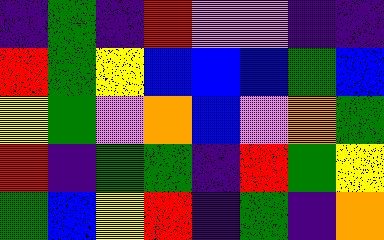[["indigo", "green", "indigo", "red", "violet", "violet", "indigo", "indigo"], ["red", "green", "yellow", "blue", "blue", "blue", "green", "blue"], ["yellow", "green", "violet", "orange", "blue", "violet", "orange", "green"], ["red", "indigo", "green", "green", "indigo", "red", "green", "yellow"], ["green", "blue", "yellow", "red", "indigo", "green", "indigo", "orange"]]